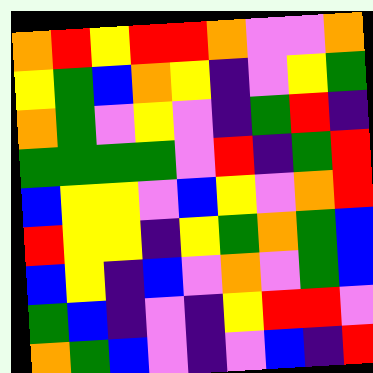[["orange", "red", "yellow", "red", "red", "orange", "violet", "violet", "orange"], ["yellow", "green", "blue", "orange", "yellow", "indigo", "violet", "yellow", "green"], ["orange", "green", "violet", "yellow", "violet", "indigo", "green", "red", "indigo"], ["green", "green", "green", "green", "violet", "red", "indigo", "green", "red"], ["blue", "yellow", "yellow", "violet", "blue", "yellow", "violet", "orange", "red"], ["red", "yellow", "yellow", "indigo", "yellow", "green", "orange", "green", "blue"], ["blue", "yellow", "indigo", "blue", "violet", "orange", "violet", "green", "blue"], ["green", "blue", "indigo", "violet", "indigo", "yellow", "red", "red", "violet"], ["orange", "green", "blue", "violet", "indigo", "violet", "blue", "indigo", "red"]]